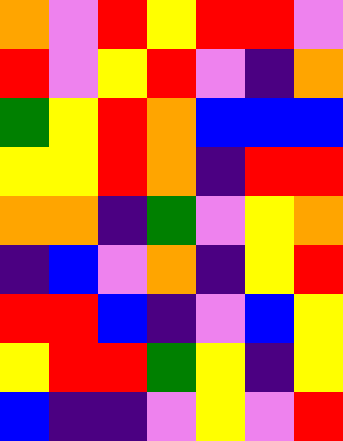[["orange", "violet", "red", "yellow", "red", "red", "violet"], ["red", "violet", "yellow", "red", "violet", "indigo", "orange"], ["green", "yellow", "red", "orange", "blue", "blue", "blue"], ["yellow", "yellow", "red", "orange", "indigo", "red", "red"], ["orange", "orange", "indigo", "green", "violet", "yellow", "orange"], ["indigo", "blue", "violet", "orange", "indigo", "yellow", "red"], ["red", "red", "blue", "indigo", "violet", "blue", "yellow"], ["yellow", "red", "red", "green", "yellow", "indigo", "yellow"], ["blue", "indigo", "indigo", "violet", "yellow", "violet", "red"]]